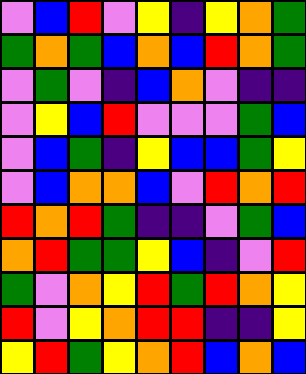[["violet", "blue", "red", "violet", "yellow", "indigo", "yellow", "orange", "green"], ["green", "orange", "green", "blue", "orange", "blue", "red", "orange", "green"], ["violet", "green", "violet", "indigo", "blue", "orange", "violet", "indigo", "indigo"], ["violet", "yellow", "blue", "red", "violet", "violet", "violet", "green", "blue"], ["violet", "blue", "green", "indigo", "yellow", "blue", "blue", "green", "yellow"], ["violet", "blue", "orange", "orange", "blue", "violet", "red", "orange", "red"], ["red", "orange", "red", "green", "indigo", "indigo", "violet", "green", "blue"], ["orange", "red", "green", "green", "yellow", "blue", "indigo", "violet", "red"], ["green", "violet", "orange", "yellow", "red", "green", "red", "orange", "yellow"], ["red", "violet", "yellow", "orange", "red", "red", "indigo", "indigo", "yellow"], ["yellow", "red", "green", "yellow", "orange", "red", "blue", "orange", "blue"]]